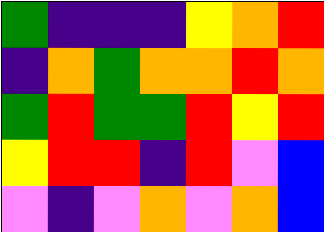[["green", "indigo", "indigo", "indigo", "yellow", "orange", "red"], ["indigo", "orange", "green", "orange", "orange", "red", "orange"], ["green", "red", "green", "green", "red", "yellow", "red"], ["yellow", "red", "red", "indigo", "red", "violet", "blue"], ["violet", "indigo", "violet", "orange", "violet", "orange", "blue"]]